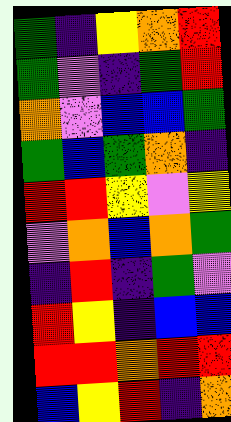[["green", "indigo", "yellow", "orange", "red"], ["green", "violet", "indigo", "green", "red"], ["orange", "violet", "blue", "blue", "green"], ["green", "blue", "green", "orange", "indigo"], ["red", "red", "yellow", "violet", "yellow"], ["violet", "orange", "blue", "orange", "green"], ["indigo", "red", "indigo", "green", "violet"], ["red", "yellow", "indigo", "blue", "blue"], ["red", "red", "orange", "red", "red"], ["blue", "yellow", "red", "indigo", "orange"]]